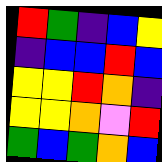[["red", "green", "indigo", "blue", "yellow"], ["indigo", "blue", "blue", "red", "blue"], ["yellow", "yellow", "red", "orange", "indigo"], ["yellow", "yellow", "orange", "violet", "red"], ["green", "blue", "green", "orange", "blue"]]